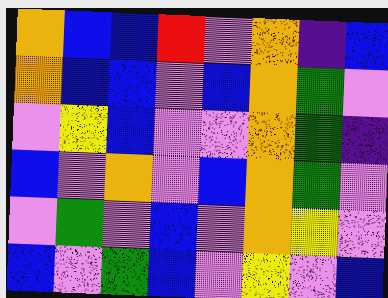[["orange", "blue", "blue", "red", "violet", "orange", "indigo", "blue"], ["orange", "blue", "blue", "violet", "blue", "orange", "green", "violet"], ["violet", "yellow", "blue", "violet", "violet", "orange", "green", "indigo"], ["blue", "violet", "orange", "violet", "blue", "orange", "green", "violet"], ["violet", "green", "violet", "blue", "violet", "orange", "yellow", "violet"], ["blue", "violet", "green", "blue", "violet", "yellow", "violet", "blue"]]